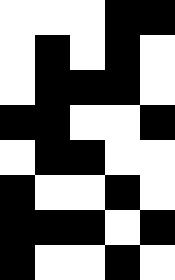[["white", "white", "white", "black", "black"], ["white", "black", "white", "black", "white"], ["white", "black", "black", "black", "white"], ["black", "black", "white", "white", "black"], ["white", "black", "black", "white", "white"], ["black", "white", "white", "black", "white"], ["black", "black", "black", "white", "black"], ["black", "white", "white", "black", "white"]]